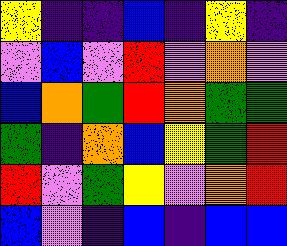[["yellow", "indigo", "indigo", "blue", "indigo", "yellow", "indigo"], ["violet", "blue", "violet", "red", "violet", "orange", "violet"], ["blue", "orange", "green", "red", "orange", "green", "green"], ["green", "indigo", "orange", "blue", "yellow", "green", "red"], ["red", "violet", "green", "yellow", "violet", "orange", "red"], ["blue", "violet", "indigo", "blue", "indigo", "blue", "blue"]]